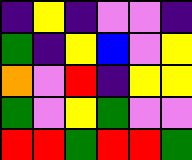[["indigo", "yellow", "indigo", "violet", "violet", "indigo"], ["green", "indigo", "yellow", "blue", "violet", "yellow"], ["orange", "violet", "red", "indigo", "yellow", "yellow"], ["green", "violet", "yellow", "green", "violet", "violet"], ["red", "red", "green", "red", "red", "green"]]